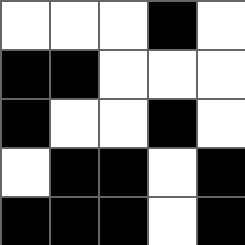[["white", "white", "white", "black", "white"], ["black", "black", "white", "white", "white"], ["black", "white", "white", "black", "white"], ["white", "black", "black", "white", "black"], ["black", "black", "black", "white", "black"]]